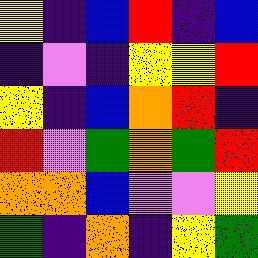[["yellow", "indigo", "blue", "red", "indigo", "blue"], ["indigo", "violet", "indigo", "yellow", "yellow", "red"], ["yellow", "indigo", "blue", "orange", "red", "indigo"], ["red", "violet", "green", "orange", "green", "red"], ["orange", "orange", "blue", "violet", "violet", "yellow"], ["green", "indigo", "orange", "indigo", "yellow", "green"]]